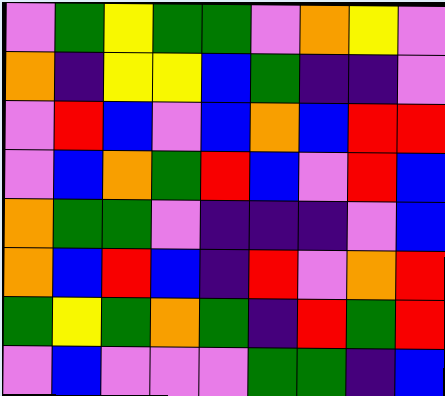[["violet", "green", "yellow", "green", "green", "violet", "orange", "yellow", "violet"], ["orange", "indigo", "yellow", "yellow", "blue", "green", "indigo", "indigo", "violet"], ["violet", "red", "blue", "violet", "blue", "orange", "blue", "red", "red"], ["violet", "blue", "orange", "green", "red", "blue", "violet", "red", "blue"], ["orange", "green", "green", "violet", "indigo", "indigo", "indigo", "violet", "blue"], ["orange", "blue", "red", "blue", "indigo", "red", "violet", "orange", "red"], ["green", "yellow", "green", "orange", "green", "indigo", "red", "green", "red"], ["violet", "blue", "violet", "violet", "violet", "green", "green", "indigo", "blue"]]